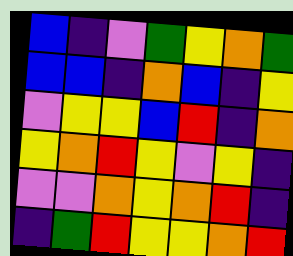[["blue", "indigo", "violet", "green", "yellow", "orange", "green"], ["blue", "blue", "indigo", "orange", "blue", "indigo", "yellow"], ["violet", "yellow", "yellow", "blue", "red", "indigo", "orange"], ["yellow", "orange", "red", "yellow", "violet", "yellow", "indigo"], ["violet", "violet", "orange", "yellow", "orange", "red", "indigo"], ["indigo", "green", "red", "yellow", "yellow", "orange", "red"]]